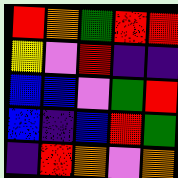[["red", "orange", "green", "red", "red"], ["yellow", "violet", "red", "indigo", "indigo"], ["blue", "blue", "violet", "green", "red"], ["blue", "indigo", "blue", "red", "green"], ["indigo", "red", "orange", "violet", "orange"]]